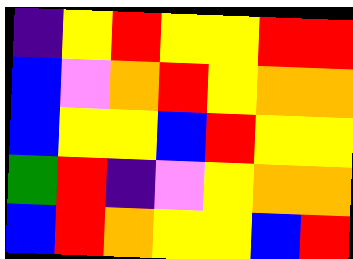[["indigo", "yellow", "red", "yellow", "yellow", "red", "red"], ["blue", "violet", "orange", "red", "yellow", "orange", "orange"], ["blue", "yellow", "yellow", "blue", "red", "yellow", "yellow"], ["green", "red", "indigo", "violet", "yellow", "orange", "orange"], ["blue", "red", "orange", "yellow", "yellow", "blue", "red"]]